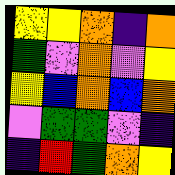[["yellow", "yellow", "orange", "indigo", "orange"], ["green", "violet", "orange", "violet", "yellow"], ["yellow", "blue", "orange", "blue", "orange"], ["violet", "green", "green", "violet", "indigo"], ["indigo", "red", "green", "orange", "yellow"]]